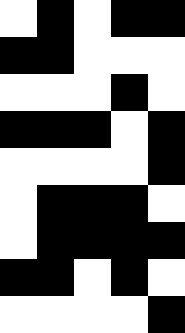[["white", "black", "white", "black", "black"], ["black", "black", "white", "white", "white"], ["white", "white", "white", "black", "white"], ["black", "black", "black", "white", "black"], ["white", "white", "white", "white", "black"], ["white", "black", "black", "black", "white"], ["white", "black", "black", "black", "black"], ["black", "black", "white", "black", "white"], ["white", "white", "white", "white", "black"]]